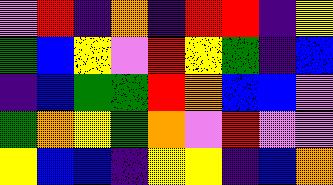[["violet", "red", "indigo", "orange", "indigo", "red", "red", "indigo", "yellow"], ["green", "blue", "yellow", "violet", "red", "yellow", "green", "indigo", "blue"], ["indigo", "blue", "green", "green", "red", "orange", "blue", "blue", "violet"], ["green", "orange", "yellow", "green", "orange", "violet", "red", "violet", "violet"], ["yellow", "blue", "blue", "indigo", "yellow", "yellow", "indigo", "blue", "orange"]]